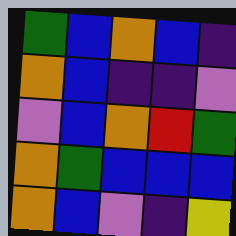[["green", "blue", "orange", "blue", "indigo"], ["orange", "blue", "indigo", "indigo", "violet"], ["violet", "blue", "orange", "red", "green"], ["orange", "green", "blue", "blue", "blue"], ["orange", "blue", "violet", "indigo", "yellow"]]